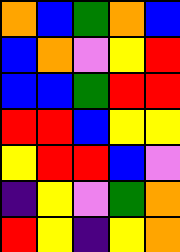[["orange", "blue", "green", "orange", "blue"], ["blue", "orange", "violet", "yellow", "red"], ["blue", "blue", "green", "red", "red"], ["red", "red", "blue", "yellow", "yellow"], ["yellow", "red", "red", "blue", "violet"], ["indigo", "yellow", "violet", "green", "orange"], ["red", "yellow", "indigo", "yellow", "orange"]]